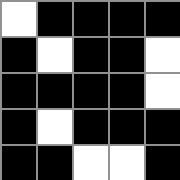[["white", "black", "black", "black", "black"], ["black", "white", "black", "black", "white"], ["black", "black", "black", "black", "white"], ["black", "white", "black", "black", "black"], ["black", "black", "white", "white", "black"]]